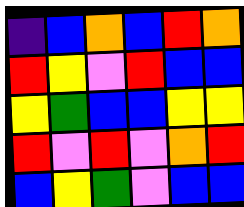[["indigo", "blue", "orange", "blue", "red", "orange"], ["red", "yellow", "violet", "red", "blue", "blue"], ["yellow", "green", "blue", "blue", "yellow", "yellow"], ["red", "violet", "red", "violet", "orange", "red"], ["blue", "yellow", "green", "violet", "blue", "blue"]]